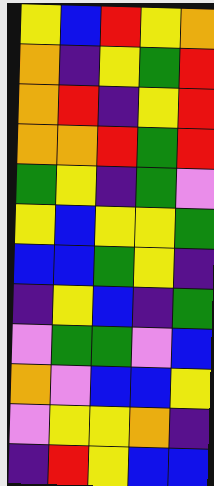[["yellow", "blue", "red", "yellow", "orange"], ["orange", "indigo", "yellow", "green", "red"], ["orange", "red", "indigo", "yellow", "red"], ["orange", "orange", "red", "green", "red"], ["green", "yellow", "indigo", "green", "violet"], ["yellow", "blue", "yellow", "yellow", "green"], ["blue", "blue", "green", "yellow", "indigo"], ["indigo", "yellow", "blue", "indigo", "green"], ["violet", "green", "green", "violet", "blue"], ["orange", "violet", "blue", "blue", "yellow"], ["violet", "yellow", "yellow", "orange", "indigo"], ["indigo", "red", "yellow", "blue", "blue"]]